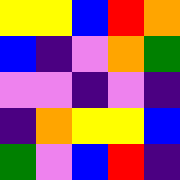[["yellow", "yellow", "blue", "red", "orange"], ["blue", "indigo", "violet", "orange", "green"], ["violet", "violet", "indigo", "violet", "indigo"], ["indigo", "orange", "yellow", "yellow", "blue"], ["green", "violet", "blue", "red", "indigo"]]